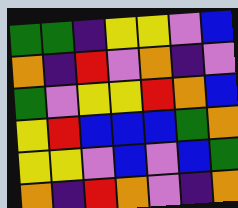[["green", "green", "indigo", "yellow", "yellow", "violet", "blue"], ["orange", "indigo", "red", "violet", "orange", "indigo", "violet"], ["green", "violet", "yellow", "yellow", "red", "orange", "blue"], ["yellow", "red", "blue", "blue", "blue", "green", "orange"], ["yellow", "yellow", "violet", "blue", "violet", "blue", "green"], ["orange", "indigo", "red", "orange", "violet", "indigo", "orange"]]